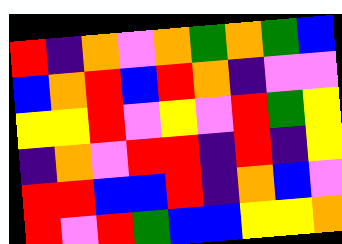[["red", "indigo", "orange", "violet", "orange", "green", "orange", "green", "blue"], ["blue", "orange", "red", "blue", "red", "orange", "indigo", "violet", "violet"], ["yellow", "yellow", "red", "violet", "yellow", "violet", "red", "green", "yellow"], ["indigo", "orange", "violet", "red", "red", "indigo", "red", "indigo", "yellow"], ["red", "red", "blue", "blue", "red", "indigo", "orange", "blue", "violet"], ["red", "violet", "red", "green", "blue", "blue", "yellow", "yellow", "orange"]]